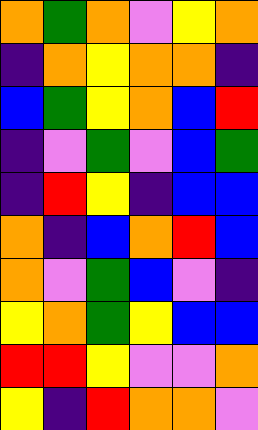[["orange", "green", "orange", "violet", "yellow", "orange"], ["indigo", "orange", "yellow", "orange", "orange", "indigo"], ["blue", "green", "yellow", "orange", "blue", "red"], ["indigo", "violet", "green", "violet", "blue", "green"], ["indigo", "red", "yellow", "indigo", "blue", "blue"], ["orange", "indigo", "blue", "orange", "red", "blue"], ["orange", "violet", "green", "blue", "violet", "indigo"], ["yellow", "orange", "green", "yellow", "blue", "blue"], ["red", "red", "yellow", "violet", "violet", "orange"], ["yellow", "indigo", "red", "orange", "orange", "violet"]]